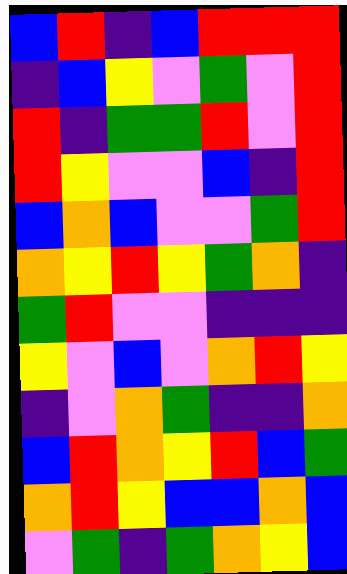[["blue", "red", "indigo", "blue", "red", "red", "red"], ["indigo", "blue", "yellow", "violet", "green", "violet", "red"], ["red", "indigo", "green", "green", "red", "violet", "red"], ["red", "yellow", "violet", "violet", "blue", "indigo", "red"], ["blue", "orange", "blue", "violet", "violet", "green", "red"], ["orange", "yellow", "red", "yellow", "green", "orange", "indigo"], ["green", "red", "violet", "violet", "indigo", "indigo", "indigo"], ["yellow", "violet", "blue", "violet", "orange", "red", "yellow"], ["indigo", "violet", "orange", "green", "indigo", "indigo", "orange"], ["blue", "red", "orange", "yellow", "red", "blue", "green"], ["orange", "red", "yellow", "blue", "blue", "orange", "blue"], ["violet", "green", "indigo", "green", "orange", "yellow", "blue"]]